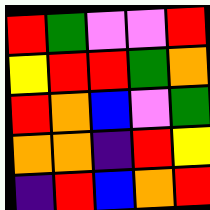[["red", "green", "violet", "violet", "red"], ["yellow", "red", "red", "green", "orange"], ["red", "orange", "blue", "violet", "green"], ["orange", "orange", "indigo", "red", "yellow"], ["indigo", "red", "blue", "orange", "red"]]